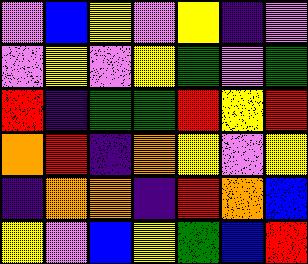[["violet", "blue", "yellow", "violet", "yellow", "indigo", "violet"], ["violet", "yellow", "violet", "yellow", "green", "violet", "green"], ["red", "indigo", "green", "green", "red", "yellow", "red"], ["orange", "red", "indigo", "orange", "yellow", "violet", "yellow"], ["indigo", "orange", "orange", "indigo", "red", "orange", "blue"], ["yellow", "violet", "blue", "yellow", "green", "blue", "red"]]